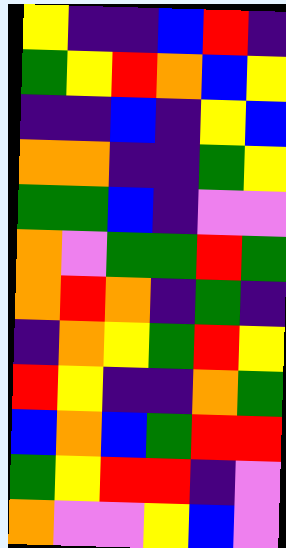[["yellow", "indigo", "indigo", "blue", "red", "indigo"], ["green", "yellow", "red", "orange", "blue", "yellow"], ["indigo", "indigo", "blue", "indigo", "yellow", "blue"], ["orange", "orange", "indigo", "indigo", "green", "yellow"], ["green", "green", "blue", "indigo", "violet", "violet"], ["orange", "violet", "green", "green", "red", "green"], ["orange", "red", "orange", "indigo", "green", "indigo"], ["indigo", "orange", "yellow", "green", "red", "yellow"], ["red", "yellow", "indigo", "indigo", "orange", "green"], ["blue", "orange", "blue", "green", "red", "red"], ["green", "yellow", "red", "red", "indigo", "violet"], ["orange", "violet", "violet", "yellow", "blue", "violet"]]